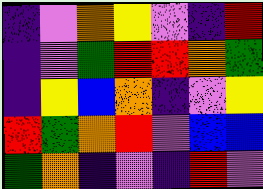[["indigo", "violet", "orange", "yellow", "violet", "indigo", "red"], ["indigo", "violet", "green", "red", "red", "orange", "green"], ["indigo", "yellow", "blue", "orange", "indigo", "violet", "yellow"], ["red", "green", "orange", "red", "violet", "blue", "blue"], ["green", "orange", "indigo", "violet", "indigo", "red", "violet"]]